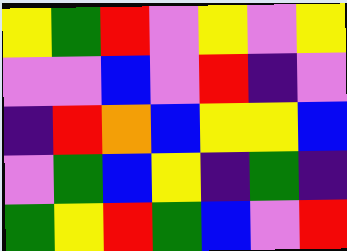[["yellow", "green", "red", "violet", "yellow", "violet", "yellow"], ["violet", "violet", "blue", "violet", "red", "indigo", "violet"], ["indigo", "red", "orange", "blue", "yellow", "yellow", "blue"], ["violet", "green", "blue", "yellow", "indigo", "green", "indigo"], ["green", "yellow", "red", "green", "blue", "violet", "red"]]